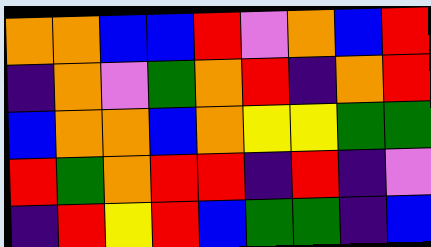[["orange", "orange", "blue", "blue", "red", "violet", "orange", "blue", "red"], ["indigo", "orange", "violet", "green", "orange", "red", "indigo", "orange", "red"], ["blue", "orange", "orange", "blue", "orange", "yellow", "yellow", "green", "green"], ["red", "green", "orange", "red", "red", "indigo", "red", "indigo", "violet"], ["indigo", "red", "yellow", "red", "blue", "green", "green", "indigo", "blue"]]